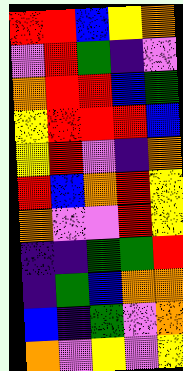[["red", "red", "blue", "yellow", "orange"], ["violet", "red", "green", "indigo", "violet"], ["orange", "red", "red", "blue", "green"], ["yellow", "red", "red", "red", "blue"], ["yellow", "red", "violet", "indigo", "orange"], ["red", "blue", "orange", "red", "yellow"], ["orange", "violet", "violet", "red", "yellow"], ["indigo", "indigo", "green", "green", "red"], ["indigo", "green", "blue", "orange", "orange"], ["blue", "indigo", "green", "violet", "orange"], ["orange", "violet", "yellow", "violet", "yellow"]]